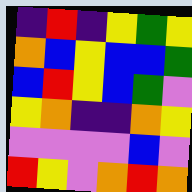[["indigo", "red", "indigo", "yellow", "green", "yellow"], ["orange", "blue", "yellow", "blue", "blue", "green"], ["blue", "red", "yellow", "blue", "green", "violet"], ["yellow", "orange", "indigo", "indigo", "orange", "yellow"], ["violet", "violet", "violet", "violet", "blue", "violet"], ["red", "yellow", "violet", "orange", "red", "orange"]]